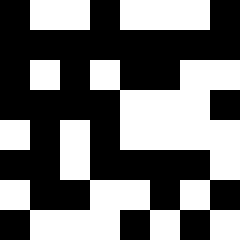[["black", "white", "white", "black", "white", "white", "white", "black"], ["black", "black", "black", "black", "black", "black", "black", "black"], ["black", "white", "black", "white", "black", "black", "white", "white"], ["black", "black", "black", "black", "white", "white", "white", "black"], ["white", "black", "white", "black", "white", "white", "white", "white"], ["black", "black", "white", "black", "black", "black", "black", "white"], ["white", "black", "black", "white", "white", "black", "white", "black"], ["black", "white", "white", "white", "black", "white", "black", "white"]]